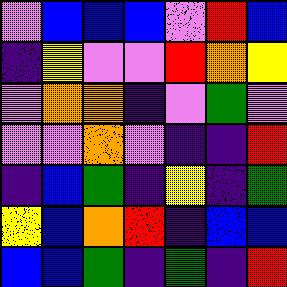[["violet", "blue", "blue", "blue", "violet", "red", "blue"], ["indigo", "yellow", "violet", "violet", "red", "orange", "yellow"], ["violet", "orange", "orange", "indigo", "violet", "green", "violet"], ["violet", "violet", "orange", "violet", "indigo", "indigo", "red"], ["indigo", "blue", "green", "indigo", "yellow", "indigo", "green"], ["yellow", "blue", "orange", "red", "indigo", "blue", "blue"], ["blue", "blue", "green", "indigo", "green", "indigo", "red"]]